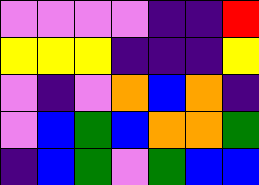[["violet", "violet", "violet", "violet", "indigo", "indigo", "red"], ["yellow", "yellow", "yellow", "indigo", "indigo", "indigo", "yellow"], ["violet", "indigo", "violet", "orange", "blue", "orange", "indigo"], ["violet", "blue", "green", "blue", "orange", "orange", "green"], ["indigo", "blue", "green", "violet", "green", "blue", "blue"]]